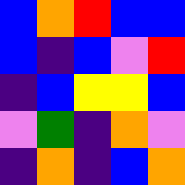[["blue", "orange", "red", "blue", "blue"], ["blue", "indigo", "blue", "violet", "red"], ["indigo", "blue", "yellow", "yellow", "blue"], ["violet", "green", "indigo", "orange", "violet"], ["indigo", "orange", "indigo", "blue", "orange"]]